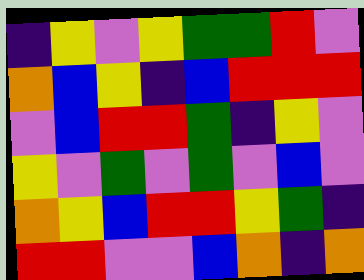[["indigo", "yellow", "violet", "yellow", "green", "green", "red", "violet"], ["orange", "blue", "yellow", "indigo", "blue", "red", "red", "red"], ["violet", "blue", "red", "red", "green", "indigo", "yellow", "violet"], ["yellow", "violet", "green", "violet", "green", "violet", "blue", "violet"], ["orange", "yellow", "blue", "red", "red", "yellow", "green", "indigo"], ["red", "red", "violet", "violet", "blue", "orange", "indigo", "orange"]]